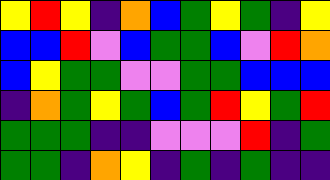[["yellow", "red", "yellow", "indigo", "orange", "blue", "green", "yellow", "green", "indigo", "yellow"], ["blue", "blue", "red", "violet", "blue", "green", "green", "blue", "violet", "red", "orange"], ["blue", "yellow", "green", "green", "violet", "violet", "green", "green", "blue", "blue", "blue"], ["indigo", "orange", "green", "yellow", "green", "blue", "green", "red", "yellow", "green", "red"], ["green", "green", "green", "indigo", "indigo", "violet", "violet", "violet", "red", "indigo", "green"], ["green", "green", "indigo", "orange", "yellow", "indigo", "green", "indigo", "green", "indigo", "indigo"]]